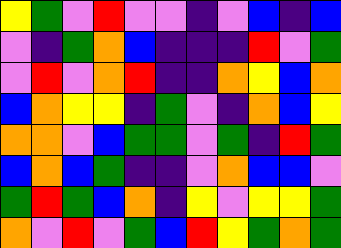[["yellow", "green", "violet", "red", "violet", "violet", "indigo", "violet", "blue", "indigo", "blue"], ["violet", "indigo", "green", "orange", "blue", "indigo", "indigo", "indigo", "red", "violet", "green"], ["violet", "red", "violet", "orange", "red", "indigo", "indigo", "orange", "yellow", "blue", "orange"], ["blue", "orange", "yellow", "yellow", "indigo", "green", "violet", "indigo", "orange", "blue", "yellow"], ["orange", "orange", "violet", "blue", "green", "green", "violet", "green", "indigo", "red", "green"], ["blue", "orange", "blue", "green", "indigo", "indigo", "violet", "orange", "blue", "blue", "violet"], ["green", "red", "green", "blue", "orange", "indigo", "yellow", "violet", "yellow", "yellow", "green"], ["orange", "violet", "red", "violet", "green", "blue", "red", "yellow", "green", "orange", "green"]]